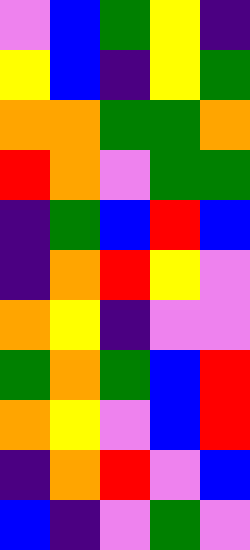[["violet", "blue", "green", "yellow", "indigo"], ["yellow", "blue", "indigo", "yellow", "green"], ["orange", "orange", "green", "green", "orange"], ["red", "orange", "violet", "green", "green"], ["indigo", "green", "blue", "red", "blue"], ["indigo", "orange", "red", "yellow", "violet"], ["orange", "yellow", "indigo", "violet", "violet"], ["green", "orange", "green", "blue", "red"], ["orange", "yellow", "violet", "blue", "red"], ["indigo", "orange", "red", "violet", "blue"], ["blue", "indigo", "violet", "green", "violet"]]